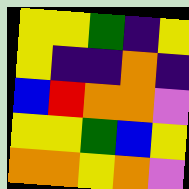[["yellow", "yellow", "green", "indigo", "yellow"], ["yellow", "indigo", "indigo", "orange", "indigo"], ["blue", "red", "orange", "orange", "violet"], ["yellow", "yellow", "green", "blue", "yellow"], ["orange", "orange", "yellow", "orange", "violet"]]